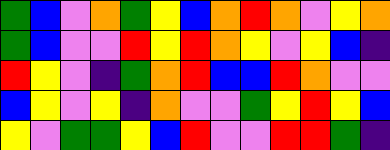[["green", "blue", "violet", "orange", "green", "yellow", "blue", "orange", "red", "orange", "violet", "yellow", "orange"], ["green", "blue", "violet", "violet", "red", "yellow", "red", "orange", "yellow", "violet", "yellow", "blue", "indigo"], ["red", "yellow", "violet", "indigo", "green", "orange", "red", "blue", "blue", "red", "orange", "violet", "violet"], ["blue", "yellow", "violet", "yellow", "indigo", "orange", "violet", "violet", "green", "yellow", "red", "yellow", "blue"], ["yellow", "violet", "green", "green", "yellow", "blue", "red", "violet", "violet", "red", "red", "green", "indigo"]]